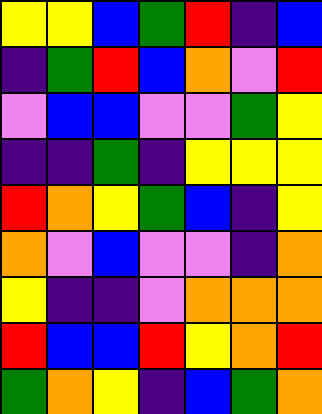[["yellow", "yellow", "blue", "green", "red", "indigo", "blue"], ["indigo", "green", "red", "blue", "orange", "violet", "red"], ["violet", "blue", "blue", "violet", "violet", "green", "yellow"], ["indigo", "indigo", "green", "indigo", "yellow", "yellow", "yellow"], ["red", "orange", "yellow", "green", "blue", "indigo", "yellow"], ["orange", "violet", "blue", "violet", "violet", "indigo", "orange"], ["yellow", "indigo", "indigo", "violet", "orange", "orange", "orange"], ["red", "blue", "blue", "red", "yellow", "orange", "red"], ["green", "orange", "yellow", "indigo", "blue", "green", "orange"]]